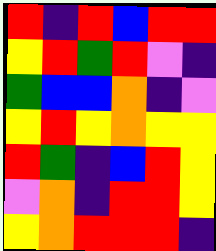[["red", "indigo", "red", "blue", "red", "red"], ["yellow", "red", "green", "red", "violet", "indigo"], ["green", "blue", "blue", "orange", "indigo", "violet"], ["yellow", "red", "yellow", "orange", "yellow", "yellow"], ["red", "green", "indigo", "blue", "red", "yellow"], ["violet", "orange", "indigo", "red", "red", "yellow"], ["yellow", "orange", "red", "red", "red", "indigo"]]